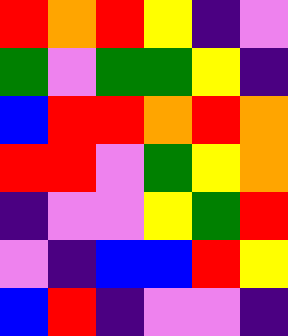[["red", "orange", "red", "yellow", "indigo", "violet"], ["green", "violet", "green", "green", "yellow", "indigo"], ["blue", "red", "red", "orange", "red", "orange"], ["red", "red", "violet", "green", "yellow", "orange"], ["indigo", "violet", "violet", "yellow", "green", "red"], ["violet", "indigo", "blue", "blue", "red", "yellow"], ["blue", "red", "indigo", "violet", "violet", "indigo"]]